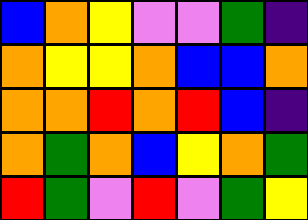[["blue", "orange", "yellow", "violet", "violet", "green", "indigo"], ["orange", "yellow", "yellow", "orange", "blue", "blue", "orange"], ["orange", "orange", "red", "orange", "red", "blue", "indigo"], ["orange", "green", "orange", "blue", "yellow", "orange", "green"], ["red", "green", "violet", "red", "violet", "green", "yellow"]]